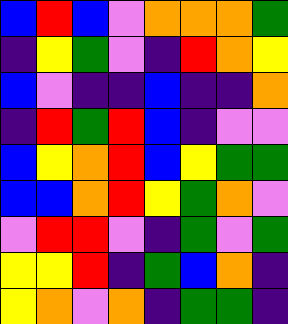[["blue", "red", "blue", "violet", "orange", "orange", "orange", "green"], ["indigo", "yellow", "green", "violet", "indigo", "red", "orange", "yellow"], ["blue", "violet", "indigo", "indigo", "blue", "indigo", "indigo", "orange"], ["indigo", "red", "green", "red", "blue", "indigo", "violet", "violet"], ["blue", "yellow", "orange", "red", "blue", "yellow", "green", "green"], ["blue", "blue", "orange", "red", "yellow", "green", "orange", "violet"], ["violet", "red", "red", "violet", "indigo", "green", "violet", "green"], ["yellow", "yellow", "red", "indigo", "green", "blue", "orange", "indigo"], ["yellow", "orange", "violet", "orange", "indigo", "green", "green", "indigo"]]